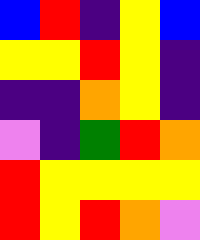[["blue", "red", "indigo", "yellow", "blue"], ["yellow", "yellow", "red", "yellow", "indigo"], ["indigo", "indigo", "orange", "yellow", "indigo"], ["violet", "indigo", "green", "red", "orange"], ["red", "yellow", "yellow", "yellow", "yellow"], ["red", "yellow", "red", "orange", "violet"]]